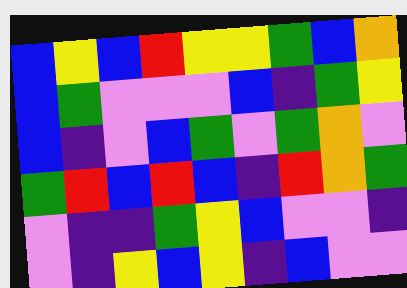[["blue", "yellow", "blue", "red", "yellow", "yellow", "green", "blue", "orange"], ["blue", "green", "violet", "violet", "violet", "blue", "indigo", "green", "yellow"], ["blue", "indigo", "violet", "blue", "green", "violet", "green", "orange", "violet"], ["green", "red", "blue", "red", "blue", "indigo", "red", "orange", "green"], ["violet", "indigo", "indigo", "green", "yellow", "blue", "violet", "violet", "indigo"], ["violet", "indigo", "yellow", "blue", "yellow", "indigo", "blue", "violet", "violet"]]